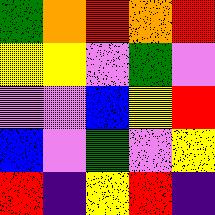[["green", "orange", "red", "orange", "red"], ["yellow", "yellow", "violet", "green", "violet"], ["violet", "violet", "blue", "yellow", "red"], ["blue", "violet", "green", "violet", "yellow"], ["red", "indigo", "yellow", "red", "indigo"]]